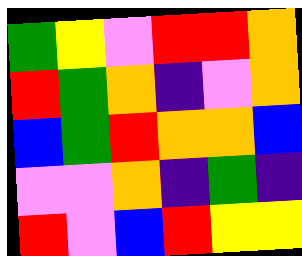[["green", "yellow", "violet", "red", "red", "orange"], ["red", "green", "orange", "indigo", "violet", "orange"], ["blue", "green", "red", "orange", "orange", "blue"], ["violet", "violet", "orange", "indigo", "green", "indigo"], ["red", "violet", "blue", "red", "yellow", "yellow"]]